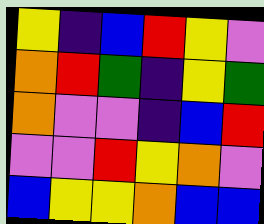[["yellow", "indigo", "blue", "red", "yellow", "violet"], ["orange", "red", "green", "indigo", "yellow", "green"], ["orange", "violet", "violet", "indigo", "blue", "red"], ["violet", "violet", "red", "yellow", "orange", "violet"], ["blue", "yellow", "yellow", "orange", "blue", "blue"]]